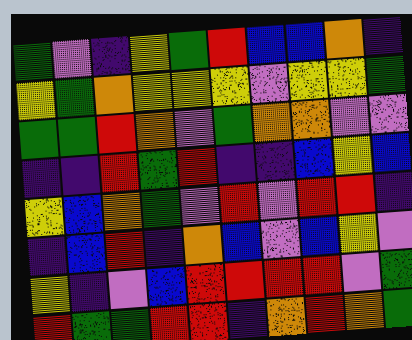[["green", "violet", "indigo", "yellow", "green", "red", "blue", "blue", "orange", "indigo"], ["yellow", "green", "orange", "yellow", "yellow", "yellow", "violet", "yellow", "yellow", "green"], ["green", "green", "red", "orange", "violet", "green", "orange", "orange", "violet", "violet"], ["indigo", "indigo", "red", "green", "red", "indigo", "indigo", "blue", "yellow", "blue"], ["yellow", "blue", "orange", "green", "violet", "red", "violet", "red", "red", "indigo"], ["indigo", "blue", "red", "indigo", "orange", "blue", "violet", "blue", "yellow", "violet"], ["yellow", "indigo", "violet", "blue", "red", "red", "red", "red", "violet", "green"], ["red", "green", "green", "red", "red", "indigo", "orange", "red", "orange", "green"]]